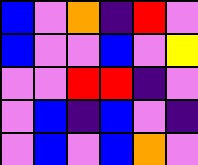[["blue", "violet", "orange", "indigo", "red", "violet"], ["blue", "violet", "violet", "blue", "violet", "yellow"], ["violet", "violet", "red", "red", "indigo", "violet"], ["violet", "blue", "indigo", "blue", "violet", "indigo"], ["violet", "blue", "violet", "blue", "orange", "violet"]]